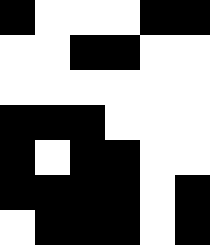[["black", "white", "white", "white", "black", "black"], ["white", "white", "black", "black", "white", "white"], ["white", "white", "white", "white", "white", "white"], ["black", "black", "black", "white", "white", "white"], ["black", "white", "black", "black", "white", "white"], ["black", "black", "black", "black", "white", "black"], ["white", "black", "black", "black", "white", "black"]]